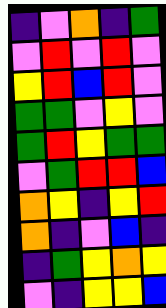[["indigo", "violet", "orange", "indigo", "green"], ["violet", "red", "violet", "red", "violet"], ["yellow", "red", "blue", "red", "violet"], ["green", "green", "violet", "yellow", "violet"], ["green", "red", "yellow", "green", "green"], ["violet", "green", "red", "red", "blue"], ["orange", "yellow", "indigo", "yellow", "red"], ["orange", "indigo", "violet", "blue", "indigo"], ["indigo", "green", "yellow", "orange", "yellow"], ["violet", "indigo", "yellow", "yellow", "blue"]]